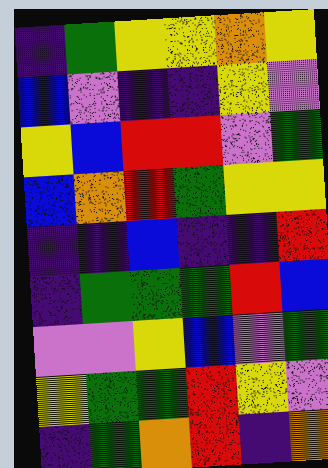[["indigo", "green", "yellow", "yellow", "orange", "yellow"], ["blue", "violet", "indigo", "indigo", "yellow", "violet"], ["yellow", "blue", "red", "red", "violet", "green"], ["blue", "orange", "red", "green", "yellow", "yellow"], ["indigo", "indigo", "blue", "indigo", "indigo", "red"], ["indigo", "green", "green", "green", "red", "blue"], ["violet", "violet", "yellow", "blue", "violet", "green"], ["yellow", "green", "green", "red", "yellow", "violet"], ["indigo", "green", "orange", "red", "indigo", "orange"]]